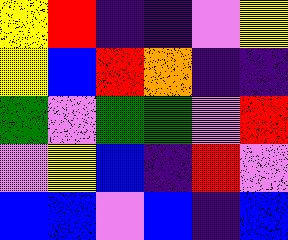[["yellow", "red", "indigo", "indigo", "violet", "yellow"], ["yellow", "blue", "red", "orange", "indigo", "indigo"], ["green", "violet", "green", "green", "violet", "red"], ["violet", "yellow", "blue", "indigo", "red", "violet"], ["blue", "blue", "violet", "blue", "indigo", "blue"]]